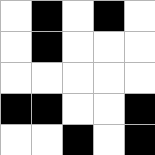[["white", "black", "white", "black", "white"], ["white", "black", "white", "white", "white"], ["white", "white", "white", "white", "white"], ["black", "black", "white", "white", "black"], ["white", "white", "black", "white", "black"]]